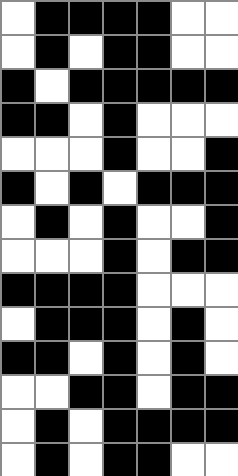[["white", "black", "black", "black", "black", "white", "white"], ["white", "black", "white", "black", "black", "white", "white"], ["black", "white", "black", "black", "black", "black", "black"], ["black", "black", "white", "black", "white", "white", "white"], ["white", "white", "white", "black", "white", "white", "black"], ["black", "white", "black", "white", "black", "black", "black"], ["white", "black", "white", "black", "white", "white", "black"], ["white", "white", "white", "black", "white", "black", "black"], ["black", "black", "black", "black", "white", "white", "white"], ["white", "black", "black", "black", "white", "black", "white"], ["black", "black", "white", "black", "white", "black", "white"], ["white", "white", "black", "black", "white", "black", "black"], ["white", "black", "white", "black", "black", "black", "black"], ["white", "black", "white", "black", "black", "white", "white"]]